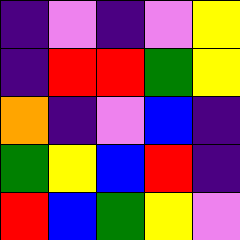[["indigo", "violet", "indigo", "violet", "yellow"], ["indigo", "red", "red", "green", "yellow"], ["orange", "indigo", "violet", "blue", "indigo"], ["green", "yellow", "blue", "red", "indigo"], ["red", "blue", "green", "yellow", "violet"]]